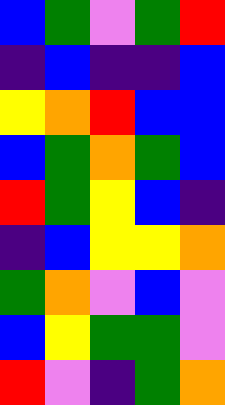[["blue", "green", "violet", "green", "red"], ["indigo", "blue", "indigo", "indigo", "blue"], ["yellow", "orange", "red", "blue", "blue"], ["blue", "green", "orange", "green", "blue"], ["red", "green", "yellow", "blue", "indigo"], ["indigo", "blue", "yellow", "yellow", "orange"], ["green", "orange", "violet", "blue", "violet"], ["blue", "yellow", "green", "green", "violet"], ["red", "violet", "indigo", "green", "orange"]]